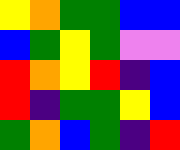[["yellow", "orange", "green", "green", "blue", "blue"], ["blue", "green", "yellow", "green", "violet", "violet"], ["red", "orange", "yellow", "red", "indigo", "blue"], ["red", "indigo", "green", "green", "yellow", "blue"], ["green", "orange", "blue", "green", "indigo", "red"]]